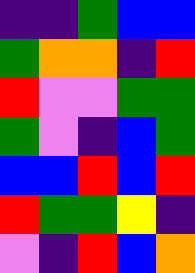[["indigo", "indigo", "green", "blue", "blue"], ["green", "orange", "orange", "indigo", "red"], ["red", "violet", "violet", "green", "green"], ["green", "violet", "indigo", "blue", "green"], ["blue", "blue", "red", "blue", "red"], ["red", "green", "green", "yellow", "indigo"], ["violet", "indigo", "red", "blue", "orange"]]